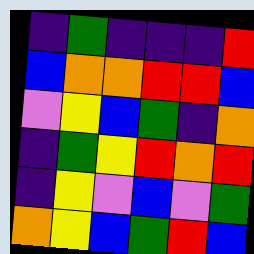[["indigo", "green", "indigo", "indigo", "indigo", "red"], ["blue", "orange", "orange", "red", "red", "blue"], ["violet", "yellow", "blue", "green", "indigo", "orange"], ["indigo", "green", "yellow", "red", "orange", "red"], ["indigo", "yellow", "violet", "blue", "violet", "green"], ["orange", "yellow", "blue", "green", "red", "blue"]]